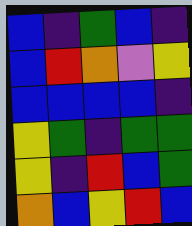[["blue", "indigo", "green", "blue", "indigo"], ["blue", "red", "orange", "violet", "yellow"], ["blue", "blue", "blue", "blue", "indigo"], ["yellow", "green", "indigo", "green", "green"], ["yellow", "indigo", "red", "blue", "green"], ["orange", "blue", "yellow", "red", "blue"]]